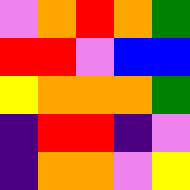[["violet", "orange", "red", "orange", "green"], ["red", "red", "violet", "blue", "blue"], ["yellow", "orange", "orange", "orange", "green"], ["indigo", "red", "red", "indigo", "violet"], ["indigo", "orange", "orange", "violet", "yellow"]]